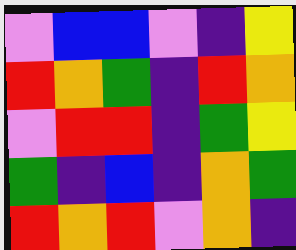[["violet", "blue", "blue", "violet", "indigo", "yellow"], ["red", "orange", "green", "indigo", "red", "orange"], ["violet", "red", "red", "indigo", "green", "yellow"], ["green", "indigo", "blue", "indigo", "orange", "green"], ["red", "orange", "red", "violet", "orange", "indigo"]]